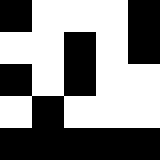[["black", "white", "white", "white", "black"], ["white", "white", "black", "white", "black"], ["black", "white", "black", "white", "white"], ["white", "black", "white", "white", "white"], ["black", "black", "black", "black", "black"]]